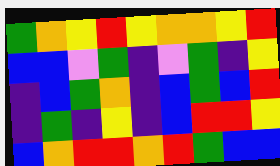[["green", "orange", "yellow", "red", "yellow", "orange", "orange", "yellow", "red"], ["blue", "blue", "violet", "green", "indigo", "violet", "green", "indigo", "yellow"], ["indigo", "blue", "green", "orange", "indigo", "blue", "green", "blue", "red"], ["indigo", "green", "indigo", "yellow", "indigo", "blue", "red", "red", "yellow"], ["blue", "orange", "red", "red", "orange", "red", "green", "blue", "blue"]]